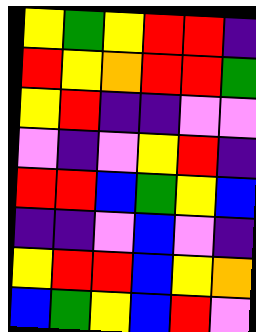[["yellow", "green", "yellow", "red", "red", "indigo"], ["red", "yellow", "orange", "red", "red", "green"], ["yellow", "red", "indigo", "indigo", "violet", "violet"], ["violet", "indigo", "violet", "yellow", "red", "indigo"], ["red", "red", "blue", "green", "yellow", "blue"], ["indigo", "indigo", "violet", "blue", "violet", "indigo"], ["yellow", "red", "red", "blue", "yellow", "orange"], ["blue", "green", "yellow", "blue", "red", "violet"]]